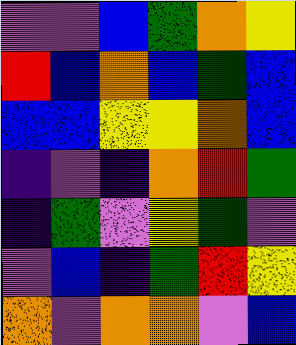[["violet", "violet", "blue", "green", "orange", "yellow"], ["red", "blue", "orange", "blue", "green", "blue"], ["blue", "blue", "yellow", "yellow", "orange", "blue"], ["indigo", "violet", "indigo", "orange", "red", "green"], ["indigo", "green", "violet", "yellow", "green", "violet"], ["violet", "blue", "indigo", "green", "red", "yellow"], ["orange", "violet", "orange", "orange", "violet", "blue"]]